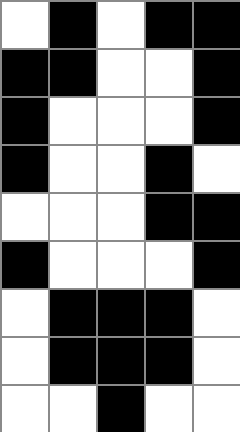[["white", "black", "white", "black", "black"], ["black", "black", "white", "white", "black"], ["black", "white", "white", "white", "black"], ["black", "white", "white", "black", "white"], ["white", "white", "white", "black", "black"], ["black", "white", "white", "white", "black"], ["white", "black", "black", "black", "white"], ["white", "black", "black", "black", "white"], ["white", "white", "black", "white", "white"]]